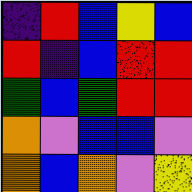[["indigo", "red", "blue", "yellow", "blue"], ["red", "indigo", "blue", "red", "red"], ["green", "blue", "green", "red", "red"], ["orange", "violet", "blue", "blue", "violet"], ["orange", "blue", "orange", "violet", "yellow"]]